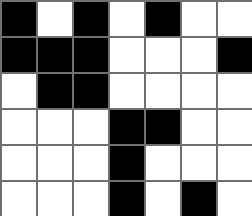[["black", "white", "black", "white", "black", "white", "white"], ["black", "black", "black", "white", "white", "white", "black"], ["white", "black", "black", "white", "white", "white", "white"], ["white", "white", "white", "black", "black", "white", "white"], ["white", "white", "white", "black", "white", "white", "white"], ["white", "white", "white", "black", "white", "black", "white"]]